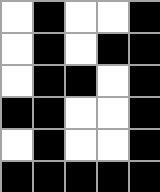[["white", "black", "white", "white", "black"], ["white", "black", "white", "black", "black"], ["white", "black", "black", "white", "black"], ["black", "black", "white", "white", "black"], ["white", "black", "white", "white", "black"], ["black", "black", "black", "black", "black"]]